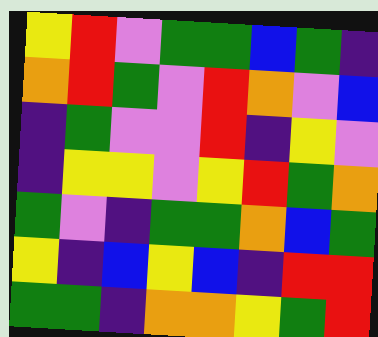[["yellow", "red", "violet", "green", "green", "blue", "green", "indigo"], ["orange", "red", "green", "violet", "red", "orange", "violet", "blue"], ["indigo", "green", "violet", "violet", "red", "indigo", "yellow", "violet"], ["indigo", "yellow", "yellow", "violet", "yellow", "red", "green", "orange"], ["green", "violet", "indigo", "green", "green", "orange", "blue", "green"], ["yellow", "indigo", "blue", "yellow", "blue", "indigo", "red", "red"], ["green", "green", "indigo", "orange", "orange", "yellow", "green", "red"]]